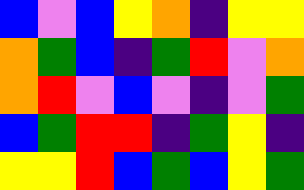[["blue", "violet", "blue", "yellow", "orange", "indigo", "yellow", "yellow"], ["orange", "green", "blue", "indigo", "green", "red", "violet", "orange"], ["orange", "red", "violet", "blue", "violet", "indigo", "violet", "green"], ["blue", "green", "red", "red", "indigo", "green", "yellow", "indigo"], ["yellow", "yellow", "red", "blue", "green", "blue", "yellow", "green"]]